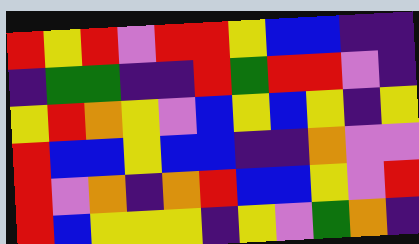[["red", "yellow", "red", "violet", "red", "red", "yellow", "blue", "blue", "indigo", "indigo"], ["indigo", "green", "green", "indigo", "indigo", "red", "green", "red", "red", "violet", "indigo"], ["yellow", "red", "orange", "yellow", "violet", "blue", "yellow", "blue", "yellow", "indigo", "yellow"], ["red", "blue", "blue", "yellow", "blue", "blue", "indigo", "indigo", "orange", "violet", "violet"], ["red", "violet", "orange", "indigo", "orange", "red", "blue", "blue", "yellow", "violet", "red"], ["red", "blue", "yellow", "yellow", "yellow", "indigo", "yellow", "violet", "green", "orange", "indigo"]]